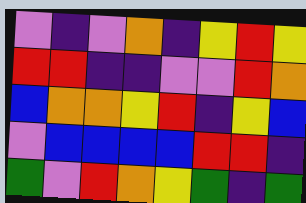[["violet", "indigo", "violet", "orange", "indigo", "yellow", "red", "yellow"], ["red", "red", "indigo", "indigo", "violet", "violet", "red", "orange"], ["blue", "orange", "orange", "yellow", "red", "indigo", "yellow", "blue"], ["violet", "blue", "blue", "blue", "blue", "red", "red", "indigo"], ["green", "violet", "red", "orange", "yellow", "green", "indigo", "green"]]